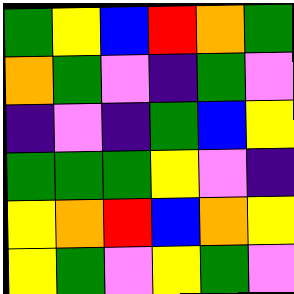[["green", "yellow", "blue", "red", "orange", "green"], ["orange", "green", "violet", "indigo", "green", "violet"], ["indigo", "violet", "indigo", "green", "blue", "yellow"], ["green", "green", "green", "yellow", "violet", "indigo"], ["yellow", "orange", "red", "blue", "orange", "yellow"], ["yellow", "green", "violet", "yellow", "green", "violet"]]